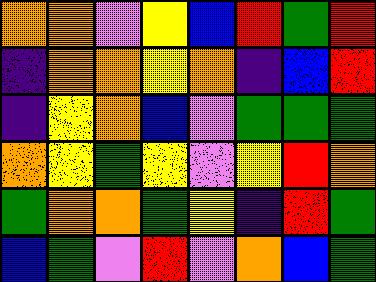[["orange", "orange", "violet", "yellow", "blue", "red", "green", "red"], ["indigo", "orange", "orange", "yellow", "orange", "indigo", "blue", "red"], ["indigo", "yellow", "orange", "blue", "violet", "green", "green", "green"], ["orange", "yellow", "green", "yellow", "violet", "yellow", "red", "orange"], ["green", "orange", "orange", "green", "yellow", "indigo", "red", "green"], ["blue", "green", "violet", "red", "violet", "orange", "blue", "green"]]